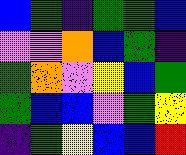[["blue", "green", "indigo", "green", "green", "blue"], ["violet", "violet", "orange", "blue", "green", "indigo"], ["green", "orange", "violet", "yellow", "blue", "green"], ["green", "blue", "blue", "violet", "green", "yellow"], ["indigo", "green", "yellow", "blue", "blue", "red"]]